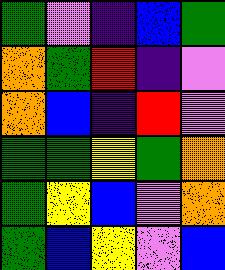[["green", "violet", "indigo", "blue", "green"], ["orange", "green", "red", "indigo", "violet"], ["orange", "blue", "indigo", "red", "violet"], ["green", "green", "yellow", "green", "orange"], ["green", "yellow", "blue", "violet", "orange"], ["green", "blue", "yellow", "violet", "blue"]]